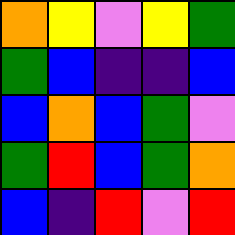[["orange", "yellow", "violet", "yellow", "green"], ["green", "blue", "indigo", "indigo", "blue"], ["blue", "orange", "blue", "green", "violet"], ["green", "red", "blue", "green", "orange"], ["blue", "indigo", "red", "violet", "red"]]